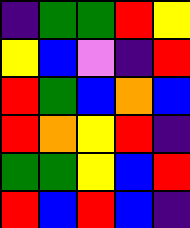[["indigo", "green", "green", "red", "yellow"], ["yellow", "blue", "violet", "indigo", "red"], ["red", "green", "blue", "orange", "blue"], ["red", "orange", "yellow", "red", "indigo"], ["green", "green", "yellow", "blue", "red"], ["red", "blue", "red", "blue", "indigo"]]